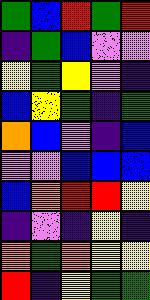[["green", "blue", "red", "green", "red"], ["indigo", "green", "blue", "violet", "violet"], ["yellow", "green", "yellow", "violet", "indigo"], ["blue", "yellow", "green", "indigo", "green"], ["orange", "blue", "violet", "indigo", "blue"], ["violet", "violet", "blue", "blue", "blue"], ["blue", "orange", "red", "red", "yellow"], ["indigo", "violet", "indigo", "yellow", "indigo"], ["orange", "green", "orange", "yellow", "yellow"], ["red", "indigo", "yellow", "green", "green"]]